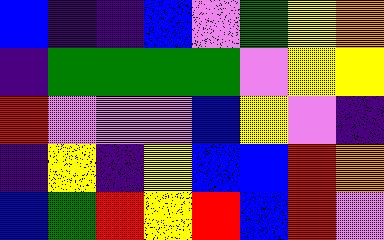[["blue", "indigo", "indigo", "blue", "violet", "green", "yellow", "orange"], ["indigo", "green", "green", "green", "green", "violet", "yellow", "yellow"], ["red", "violet", "violet", "violet", "blue", "yellow", "violet", "indigo"], ["indigo", "yellow", "indigo", "yellow", "blue", "blue", "red", "orange"], ["blue", "green", "red", "yellow", "red", "blue", "red", "violet"]]